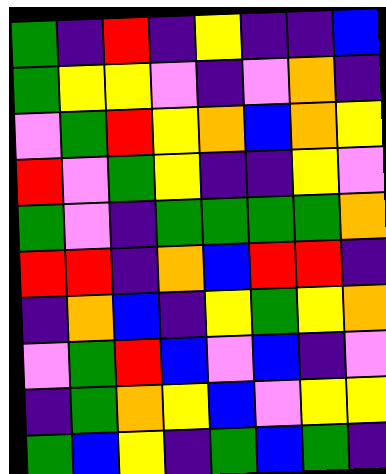[["green", "indigo", "red", "indigo", "yellow", "indigo", "indigo", "blue"], ["green", "yellow", "yellow", "violet", "indigo", "violet", "orange", "indigo"], ["violet", "green", "red", "yellow", "orange", "blue", "orange", "yellow"], ["red", "violet", "green", "yellow", "indigo", "indigo", "yellow", "violet"], ["green", "violet", "indigo", "green", "green", "green", "green", "orange"], ["red", "red", "indigo", "orange", "blue", "red", "red", "indigo"], ["indigo", "orange", "blue", "indigo", "yellow", "green", "yellow", "orange"], ["violet", "green", "red", "blue", "violet", "blue", "indigo", "violet"], ["indigo", "green", "orange", "yellow", "blue", "violet", "yellow", "yellow"], ["green", "blue", "yellow", "indigo", "green", "blue", "green", "indigo"]]